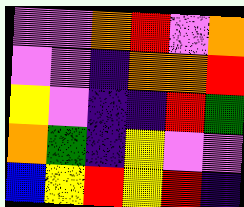[["violet", "violet", "orange", "red", "violet", "orange"], ["violet", "violet", "indigo", "orange", "orange", "red"], ["yellow", "violet", "indigo", "indigo", "red", "green"], ["orange", "green", "indigo", "yellow", "violet", "violet"], ["blue", "yellow", "red", "yellow", "red", "indigo"]]